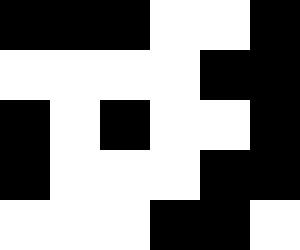[["black", "black", "black", "white", "white", "black"], ["white", "white", "white", "white", "black", "black"], ["black", "white", "black", "white", "white", "black"], ["black", "white", "white", "white", "black", "black"], ["white", "white", "white", "black", "black", "white"]]